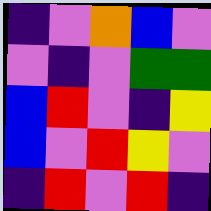[["indigo", "violet", "orange", "blue", "violet"], ["violet", "indigo", "violet", "green", "green"], ["blue", "red", "violet", "indigo", "yellow"], ["blue", "violet", "red", "yellow", "violet"], ["indigo", "red", "violet", "red", "indigo"]]